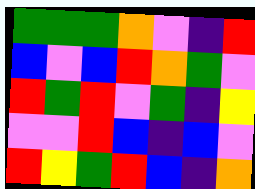[["green", "green", "green", "orange", "violet", "indigo", "red"], ["blue", "violet", "blue", "red", "orange", "green", "violet"], ["red", "green", "red", "violet", "green", "indigo", "yellow"], ["violet", "violet", "red", "blue", "indigo", "blue", "violet"], ["red", "yellow", "green", "red", "blue", "indigo", "orange"]]